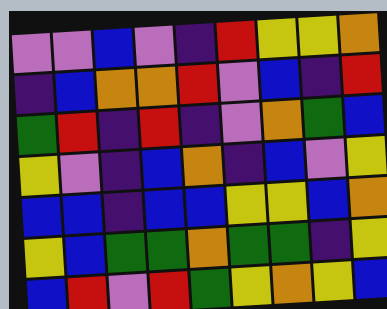[["violet", "violet", "blue", "violet", "indigo", "red", "yellow", "yellow", "orange"], ["indigo", "blue", "orange", "orange", "red", "violet", "blue", "indigo", "red"], ["green", "red", "indigo", "red", "indigo", "violet", "orange", "green", "blue"], ["yellow", "violet", "indigo", "blue", "orange", "indigo", "blue", "violet", "yellow"], ["blue", "blue", "indigo", "blue", "blue", "yellow", "yellow", "blue", "orange"], ["yellow", "blue", "green", "green", "orange", "green", "green", "indigo", "yellow"], ["blue", "red", "violet", "red", "green", "yellow", "orange", "yellow", "blue"]]